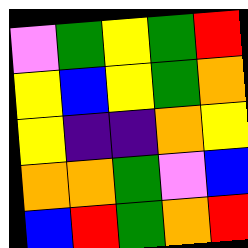[["violet", "green", "yellow", "green", "red"], ["yellow", "blue", "yellow", "green", "orange"], ["yellow", "indigo", "indigo", "orange", "yellow"], ["orange", "orange", "green", "violet", "blue"], ["blue", "red", "green", "orange", "red"]]